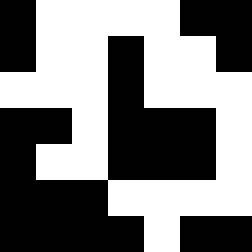[["black", "white", "white", "white", "white", "black", "black"], ["black", "white", "white", "black", "white", "white", "black"], ["white", "white", "white", "black", "white", "white", "white"], ["black", "black", "white", "black", "black", "black", "white"], ["black", "white", "white", "black", "black", "black", "white"], ["black", "black", "black", "white", "white", "white", "white"], ["black", "black", "black", "black", "white", "black", "black"]]